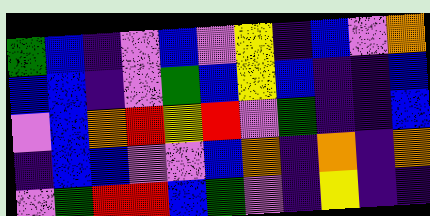[["green", "blue", "indigo", "violet", "blue", "violet", "yellow", "indigo", "blue", "violet", "orange"], ["blue", "blue", "indigo", "violet", "green", "blue", "yellow", "blue", "indigo", "indigo", "blue"], ["violet", "blue", "orange", "red", "yellow", "red", "violet", "green", "indigo", "indigo", "blue"], ["indigo", "blue", "blue", "violet", "violet", "blue", "orange", "indigo", "orange", "indigo", "orange"], ["violet", "green", "red", "red", "blue", "green", "violet", "indigo", "yellow", "indigo", "indigo"]]